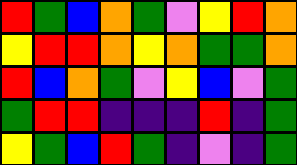[["red", "green", "blue", "orange", "green", "violet", "yellow", "red", "orange"], ["yellow", "red", "red", "orange", "yellow", "orange", "green", "green", "orange"], ["red", "blue", "orange", "green", "violet", "yellow", "blue", "violet", "green"], ["green", "red", "red", "indigo", "indigo", "indigo", "red", "indigo", "green"], ["yellow", "green", "blue", "red", "green", "indigo", "violet", "indigo", "green"]]